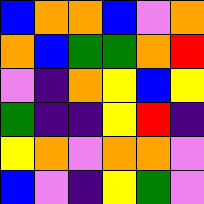[["blue", "orange", "orange", "blue", "violet", "orange"], ["orange", "blue", "green", "green", "orange", "red"], ["violet", "indigo", "orange", "yellow", "blue", "yellow"], ["green", "indigo", "indigo", "yellow", "red", "indigo"], ["yellow", "orange", "violet", "orange", "orange", "violet"], ["blue", "violet", "indigo", "yellow", "green", "violet"]]